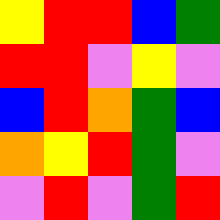[["yellow", "red", "red", "blue", "green"], ["red", "red", "violet", "yellow", "violet"], ["blue", "red", "orange", "green", "blue"], ["orange", "yellow", "red", "green", "violet"], ["violet", "red", "violet", "green", "red"]]